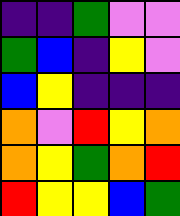[["indigo", "indigo", "green", "violet", "violet"], ["green", "blue", "indigo", "yellow", "violet"], ["blue", "yellow", "indigo", "indigo", "indigo"], ["orange", "violet", "red", "yellow", "orange"], ["orange", "yellow", "green", "orange", "red"], ["red", "yellow", "yellow", "blue", "green"]]